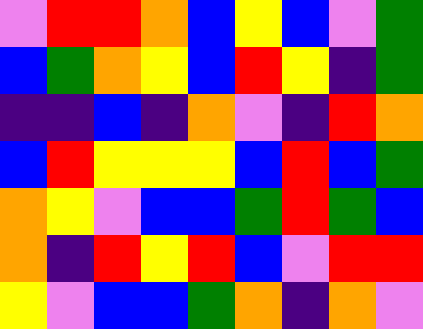[["violet", "red", "red", "orange", "blue", "yellow", "blue", "violet", "green"], ["blue", "green", "orange", "yellow", "blue", "red", "yellow", "indigo", "green"], ["indigo", "indigo", "blue", "indigo", "orange", "violet", "indigo", "red", "orange"], ["blue", "red", "yellow", "yellow", "yellow", "blue", "red", "blue", "green"], ["orange", "yellow", "violet", "blue", "blue", "green", "red", "green", "blue"], ["orange", "indigo", "red", "yellow", "red", "blue", "violet", "red", "red"], ["yellow", "violet", "blue", "blue", "green", "orange", "indigo", "orange", "violet"]]